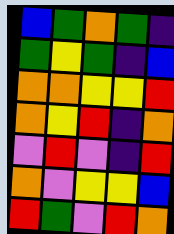[["blue", "green", "orange", "green", "indigo"], ["green", "yellow", "green", "indigo", "blue"], ["orange", "orange", "yellow", "yellow", "red"], ["orange", "yellow", "red", "indigo", "orange"], ["violet", "red", "violet", "indigo", "red"], ["orange", "violet", "yellow", "yellow", "blue"], ["red", "green", "violet", "red", "orange"]]